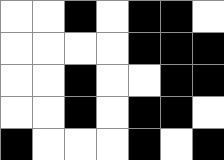[["white", "white", "black", "white", "black", "black", "white"], ["white", "white", "white", "white", "black", "black", "black"], ["white", "white", "black", "white", "white", "black", "black"], ["white", "white", "black", "white", "black", "black", "white"], ["black", "white", "white", "white", "black", "white", "black"]]